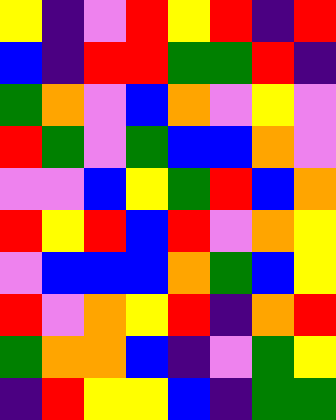[["yellow", "indigo", "violet", "red", "yellow", "red", "indigo", "red"], ["blue", "indigo", "red", "red", "green", "green", "red", "indigo"], ["green", "orange", "violet", "blue", "orange", "violet", "yellow", "violet"], ["red", "green", "violet", "green", "blue", "blue", "orange", "violet"], ["violet", "violet", "blue", "yellow", "green", "red", "blue", "orange"], ["red", "yellow", "red", "blue", "red", "violet", "orange", "yellow"], ["violet", "blue", "blue", "blue", "orange", "green", "blue", "yellow"], ["red", "violet", "orange", "yellow", "red", "indigo", "orange", "red"], ["green", "orange", "orange", "blue", "indigo", "violet", "green", "yellow"], ["indigo", "red", "yellow", "yellow", "blue", "indigo", "green", "green"]]